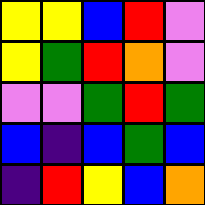[["yellow", "yellow", "blue", "red", "violet"], ["yellow", "green", "red", "orange", "violet"], ["violet", "violet", "green", "red", "green"], ["blue", "indigo", "blue", "green", "blue"], ["indigo", "red", "yellow", "blue", "orange"]]